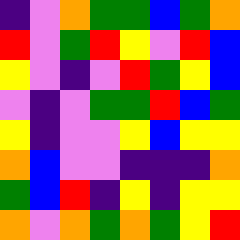[["indigo", "violet", "orange", "green", "green", "blue", "green", "orange"], ["red", "violet", "green", "red", "yellow", "violet", "red", "blue"], ["yellow", "violet", "indigo", "violet", "red", "green", "yellow", "blue"], ["violet", "indigo", "violet", "green", "green", "red", "blue", "green"], ["yellow", "indigo", "violet", "violet", "yellow", "blue", "yellow", "yellow"], ["orange", "blue", "violet", "violet", "indigo", "indigo", "indigo", "orange"], ["green", "blue", "red", "indigo", "yellow", "indigo", "yellow", "yellow"], ["orange", "violet", "orange", "green", "orange", "green", "yellow", "red"]]